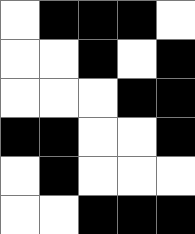[["white", "black", "black", "black", "white"], ["white", "white", "black", "white", "black"], ["white", "white", "white", "black", "black"], ["black", "black", "white", "white", "black"], ["white", "black", "white", "white", "white"], ["white", "white", "black", "black", "black"]]